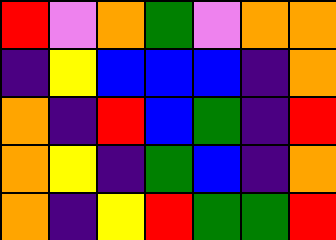[["red", "violet", "orange", "green", "violet", "orange", "orange"], ["indigo", "yellow", "blue", "blue", "blue", "indigo", "orange"], ["orange", "indigo", "red", "blue", "green", "indigo", "red"], ["orange", "yellow", "indigo", "green", "blue", "indigo", "orange"], ["orange", "indigo", "yellow", "red", "green", "green", "red"]]